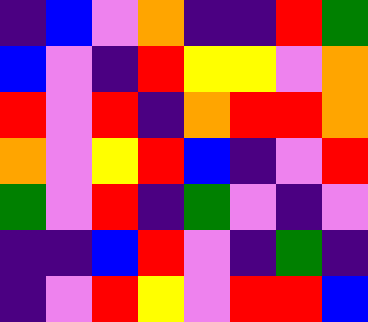[["indigo", "blue", "violet", "orange", "indigo", "indigo", "red", "green"], ["blue", "violet", "indigo", "red", "yellow", "yellow", "violet", "orange"], ["red", "violet", "red", "indigo", "orange", "red", "red", "orange"], ["orange", "violet", "yellow", "red", "blue", "indigo", "violet", "red"], ["green", "violet", "red", "indigo", "green", "violet", "indigo", "violet"], ["indigo", "indigo", "blue", "red", "violet", "indigo", "green", "indigo"], ["indigo", "violet", "red", "yellow", "violet", "red", "red", "blue"]]